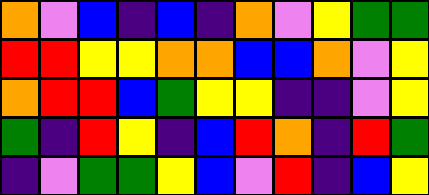[["orange", "violet", "blue", "indigo", "blue", "indigo", "orange", "violet", "yellow", "green", "green"], ["red", "red", "yellow", "yellow", "orange", "orange", "blue", "blue", "orange", "violet", "yellow"], ["orange", "red", "red", "blue", "green", "yellow", "yellow", "indigo", "indigo", "violet", "yellow"], ["green", "indigo", "red", "yellow", "indigo", "blue", "red", "orange", "indigo", "red", "green"], ["indigo", "violet", "green", "green", "yellow", "blue", "violet", "red", "indigo", "blue", "yellow"]]